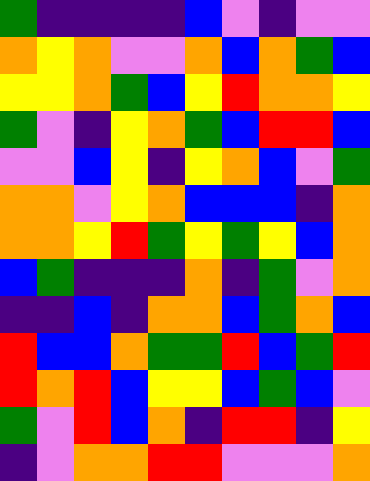[["green", "indigo", "indigo", "indigo", "indigo", "blue", "violet", "indigo", "violet", "violet"], ["orange", "yellow", "orange", "violet", "violet", "orange", "blue", "orange", "green", "blue"], ["yellow", "yellow", "orange", "green", "blue", "yellow", "red", "orange", "orange", "yellow"], ["green", "violet", "indigo", "yellow", "orange", "green", "blue", "red", "red", "blue"], ["violet", "violet", "blue", "yellow", "indigo", "yellow", "orange", "blue", "violet", "green"], ["orange", "orange", "violet", "yellow", "orange", "blue", "blue", "blue", "indigo", "orange"], ["orange", "orange", "yellow", "red", "green", "yellow", "green", "yellow", "blue", "orange"], ["blue", "green", "indigo", "indigo", "indigo", "orange", "indigo", "green", "violet", "orange"], ["indigo", "indigo", "blue", "indigo", "orange", "orange", "blue", "green", "orange", "blue"], ["red", "blue", "blue", "orange", "green", "green", "red", "blue", "green", "red"], ["red", "orange", "red", "blue", "yellow", "yellow", "blue", "green", "blue", "violet"], ["green", "violet", "red", "blue", "orange", "indigo", "red", "red", "indigo", "yellow"], ["indigo", "violet", "orange", "orange", "red", "red", "violet", "violet", "violet", "orange"]]